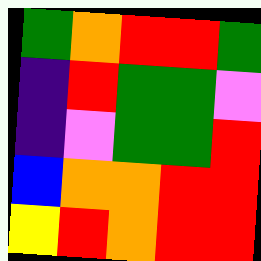[["green", "orange", "red", "red", "green"], ["indigo", "red", "green", "green", "violet"], ["indigo", "violet", "green", "green", "red"], ["blue", "orange", "orange", "red", "red"], ["yellow", "red", "orange", "red", "red"]]